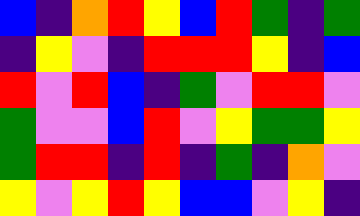[["blue", "indigo", "orange", "red", "yellow", "blue", "red", "green", "indigo", "green"], ["indigo", "yellow", "violet", "indigo", "red", "red", "red", "yellow", "indigo", "blue"], ["red", "violet", "red", "blue", "indigo", "green", "violet", "red", "red", "violet"], ["green", "violet", "violet", "blue", "red", "violet", "yellow", "green", "green", "yellow"], ["green", "red", "red", "indigo", "red", "indigo", "green", "indigo", "orange", "violet"], ["yellow", "violet", "yellow", "red", "yellow", "blue", "blue", "violet", "yellow", "indigo"]]